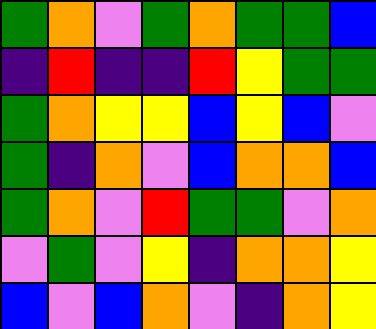[["green", "orange", "violet", "green", "orange", "green", "green", "blue"], ["indigo", "red", "indigo", "indigo", "red", "yellow", "green", "green"], ["green", "orange", "yellow", "yellow", "blue", "yellow", "blue", "violet"], ["green", "indigo", "orange", "violet", "blue", "orange", "orange", "blue"], ["green", "orange", "violet", "red", "green", "green", "violet", "orange"], ["violet", "green", "violet", "yellow", "indigo", "orange", "orange", "yellow"], ["blue", "violet", "blue", "orange", "violet", "indigo", "orange", "yellow"]]